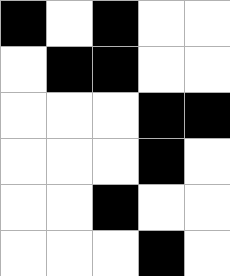[["black", "white", "black", "white", "white"], ["white", "black", "black", "white", "white"], ["white", "white", "white", "black", "black"], ["white", "white", "white", "black", "white"], ["white", "white", "black", "white", "white"], ["white", "white", "white", "black", "white"]]